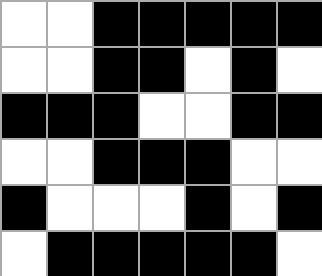[["white", "white", "black", "black", "black", "black", "black"], ["white", "white", "black", "black", "white", "black", "white"], ["black", "black", "black", "white", "white", "black", "black"], ["white", "white", "black", "black", "black", "white", "white"], ["black", "white", "white", "white", "black", "white", "black"], ["white", "black", "black", "black", "black", "black", "white"]]